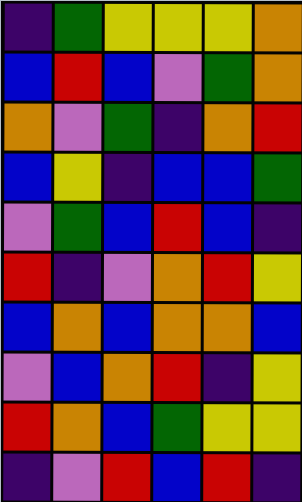[["indigo", "green", "yellow", "yellow", "yellow", "orange"], ["blue", "red", "blue", "violet", "green", "orange"], ["orange", "violet", "green", "indigo", "orange", "red"], ["blue", "yellow", "indigo", "blue", "blue", "green"], ["violet", "green", "blue", "red", "blue", "indigo"], ["red", "indigo", "violet", "orange", "red", "yellow"], ["blue", "orange", "blue", "orange", "orange", "blue"], ["violet", "blue", "orange", "red", "indigo", "yellow"], ["red", "orange", "blue", "green", "yellow", "yellow"], ["indigo", "violet", "red", "blue", "red", "indigo"]]